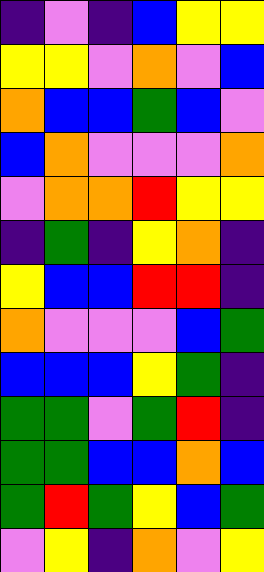[["indigo", "violet", "indigo", "blue", "yellow", "yellow"], ["yellow", "yellow", "violet", "orange", "violet", "blue"], ["orange", "blue", "blue", "green", "blue", "violet"], ["blue", "orange", "violet", "violet", "violet", "orange"], ["violet", "orange", "orange", "red", "yellow", "yellow"], ["indigo", "green", "indigo", "yellow", "orange", "indigo"], ["yellow", "blue", "blue", "red", "red", "indigo"], ["orange", "violet", "violet", "violet", "blue", "green"], ["blue", "blue", "blue", "yellow", "green", "indigo"], ["green", "green", "violet", "green", "red", "indigo"], ["green", "green", "blue", "blue", "orange", "blue"], ["green", "red", "green", "yellow", "blue", "green"], ["violet", "yellow", "indigo", "orange", "violet", "yellow"]]